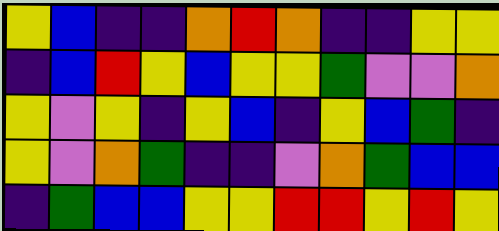[["yellow", "blue", "indigo", "indigo", "orange", "red", "orange", "indigo", "indigo", "yellow", "yellow"], ["indigo", "blue", "red", "yellow", "blue", "yellow", "yellow", "green", "violet", "violet", "orange"], ["yellow", "violet", "yellow", "indigo", "yellow", "blue", "indigo", "yellow", "blue", "green", "indigo"], ["yellow", "violet", "orange", "green", "indigo", "indigo", "violet", "orange", "green", "blue", "blue"], ["indigo", "green", "blue", "blue", "yellow", "yellow", "red", "red", "yellow", "red", "yellow"]]